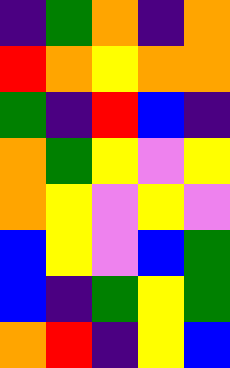[["indigo", "green", "orange", "indigo", "orange"], ["red", "orange", "yellow", "orange", "orange"], ["green", "indigo", "red", "blue", "indigo"], ["orange", "green", "yellow", "violet", "yellow"], ["orange", "yellow", "violet", "yellow", "violet"], ["blue", "yellow", "violet", "blue", "green"], ["blue", "indigo", "green", "yellow", "green"], ["orange", "red", "indigo", "yellow", "blue"]]